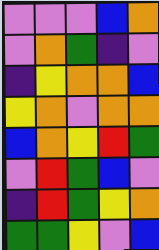[["violet", "violet", "violet", "blue", "orange"], ["violet", "orange", "green", "indigo", "violet"], ["indigo", "yellow", "orange", "orange", "blue"], ["yellow", "orange", "violet", "orange", "orange"], ["blue", "orange", "yellow", "red", "green"], ["violet", "red", "green", "blue", "violet"], ["indigo", "red", "green", "yellow", "orange"], ["green", "green", "yellow", "violet", "blue"]]